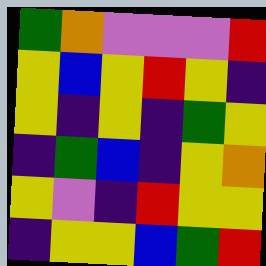[["green", "orange", "violet", "violet", "violet", "red"], ["yellow", "blue", "yellow", "red", "yellow", "indigo"], ["yellow", "indigo", "yellow", "indigo", "green", "yellow"], ["indigo", "green", "blue", "indigo", "yellow", "orange"], ["yellow", "violet", "indigo", "red", "yellow", "yellow"], ["indigo", "yellow", "yellow", "blue", "green", "red"]]